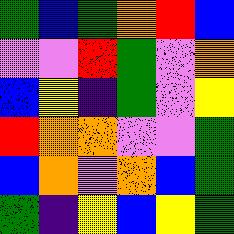[["green", "blue", "green", "orange", "red", "blue"], ["violet", "violet", "red", "green", "violet", "orange"], ["blue", "yellow", "indigo", "green", "violet", "yellow"], ["red", "orange", "orange", "violet", "violet", "green"], ["blue", "orange", "violet", "orange", "blue", "green"], ["green", "indigo", "yellow", "blue", "yellow", "green"]]